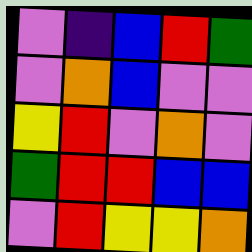[["violet", "indigo", "blue", "red", "green"], ["violet", "orange", "blue", "violet", "violet"], ["yellow", "red", "violet", "orange", "violet"], ["green", "red", "red", "blue", "blue"], ["violet", "red", "yellow", "yellow", "orange"]]